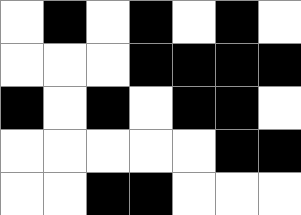[["white", "black", "white", "black", "white", "black", "white"], ["white", "white", "white", "black", "black", "black", "black"], ["black", "white", "black", "white", "black", "black", "white"], ["white", "white", "white", "white", "white", "black", "black"], ["white", "white", "black", "black", "white", "white", "white"]]